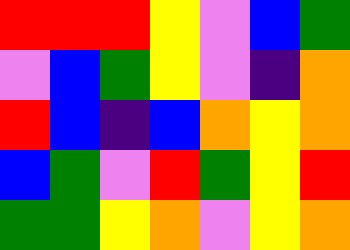[["red", "red", "red", "yellow", "violet", "blue", "green"], ["violet", "blue", "green", "yellow", "violet", "indigo", "orange"], ["red", "blue", "indigo", "blue", "orange", "yellow", "orange"], ["blue", "green", "violet", "red", "green", "yellow", "red"], ["green", "green", "yellow", "orange", "violet", "yellow", "orange"]]